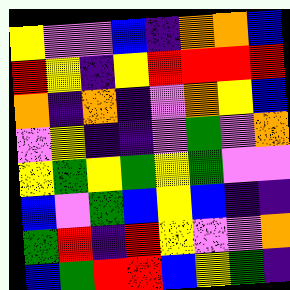[["yellow", "violet", "violet", "blue", "indigo", "orange", "orange", "blue"], ["red", "yellow", "indigo", "yellow", "red", "red", "red", "red"], ["orange", "indigo", "orange", "indigo", "violet", "orange", "yellow", "blue"], ["violet", "yellow", "indigo", "indigo", "violet", "green", "violet", "orange"], ["yellow", "green", "yellow", "green", "yellow", "green", "violet", "violet"], ["blue", "violet", "green", "blue", "yellow", "blue", "indigo", "indigo"], ["green", "red", "indigo", "red", "yellow", "violet", "violet", "orange"], ["blue", "green", "red", "red", "blue", "yellow", "green", "indigo"]]